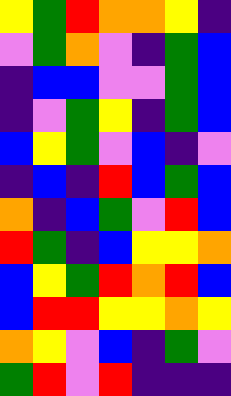[["yellow", "green", "red", "orange", "orange", "yellow", "indigo"], ["violet", "green", "orange", "violet", "indigo", "green", "blue"], ["indigo", "blue", "blue", "violet", "violet", "green", "blue"], ["indigo", "violet", "green", "yellow", "indigo", "green", "blue"], ["blue", "yellow", "green", "violet", "blue", "indigo", "violet"], ["indigo", "blue", "indigo", "red", "blue", "green", "blue"], ["orange", "indigo", "blue", "green", "violet", "red", "blue"], ["red", "green", "indigo", "blue", "yellow", "yellow", "orange"], ["blue", "yellow", "green", "red", "orange", "red", "blue"], ["blue", "red", "red", "yellow", "yellow", "orange", "yellow"], ["orange", "yellow", "violet", "blue", "indigo", "green", "violet"], ["green", "red", "violet", "red", "indigo", "indigo", "indigo"]]